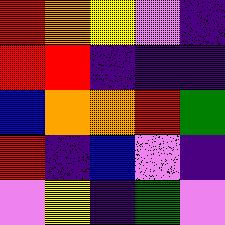[["red", "orange", "yellow", "violet", "indigo"], ["red", "red", "indigo", "indigo", "indigo"], ["blue", "orange", "orange", "red", "green"], ["red", "indigo", "blue", "violet", "indigo"], ["violet", "yellow", "indigo", "green", "violet"]]